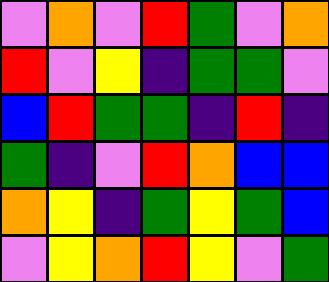[["violet", "orange", "violet", "red", "green", "violet", "orange"], ["red", "violet", "yellow", "indigo", "green", "green", "violet"], ["blue", "red", "green", "green", "indigo", "red", "indigo"], ["green", "indigo", "violet", "red", "orange", "blue", "blue"], ["orange", "yellow", "indigo", "green", "yellow", "green", "blue"], ["violet", "yellow", "orange", "red", "yellow", "violet", "green"]]